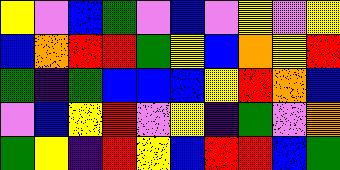[["yellow", "violet", "blue", "green", "violet", "blue", "violet", "yellow", "violet", "yellow"], ["blue", "orange", "red", "red", "green", "yellow", "blue", "orange", "yellow", "red"], ["green", "indigo", "green", "blue", "blue", "blue", "yellow", "red", "orange", "blue"], ["violet", "blue", "yellow", "red", "violet", "yellow", "indigo", "green", "violet", "orange"], ["green", "yellow", "indigo", "red", "yellow", "blue", "red", "red", "blue", "green"]]